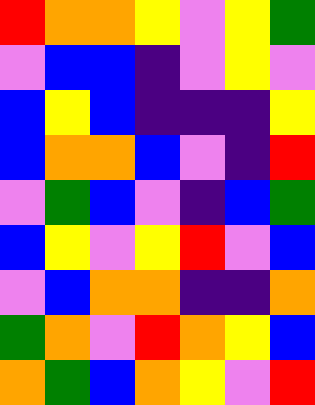[["red", "orange", "orange", "yellow", "violet", "yellow", "green"], ["violet", "blue", "blue", "indigo", "violet", "yellow", "violet"], ["blue", "yellow", "blue", "indigo", "indigo", "indigo", "yellow"], ["blue", "orange", "orange", "blue", "violet", "indigo", "red"], ["violet", "green", "blue", "violet", "indigo", "blue", "green"], ["blue", "yellow", "violet", "yellow", "red", "violet", "blue"], ["violet", "blue", "orange", "orange", "indigo", "indigo", "orange"], ["green", "orange", "violet", "red", "orange", "yellow", "blue"], ["orange", "green", "blue", "orange", "yellow", "violet", "red"]]